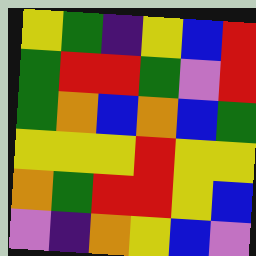[["yellow", "green", "indigo", "yellow", "blue", "red"], ["green", "red", "red", "green", "violet", "red"], ["green", "orange", "blue", "orange", "blue", "green"], ["yellow", "yellow", "yellow", "red", "yellow", "yellow"], ["orange", "green", "red", "red", "yellow", "blue"], ["violet", "indigo", "orange", "yellow", "blue", "violet"]]